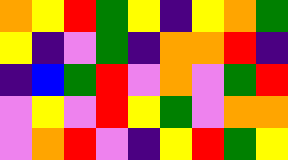[["orange", "yellow", "red", "green", "yellow", "indigo", "yellow", "orange", "green"], ["yellow", "indigo", "violet", "green", "indigo", "orange", "orange", "red", "indigo"], ["indigo", "blue", "green", "red", "violet", "orange", "violet", "green", "red"], ["violet", "yellow", "violet", "red", "yellow", "green", "violet", "orange", "orange"], ["violet", "orange", "red", "violet", "indigo", "yellow", "red", "green", "yellow"]]